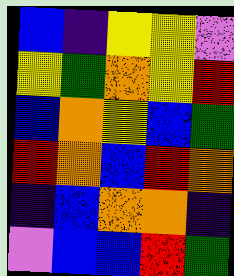[["blue", "indigo", "yellow", "yellow", "violet"], ["yellow", "green", "orange", "yellow", "red"], ["blue", "orange", "yellow", "blue", "green"], ["red", "orange", "blue", "red", "orange"], ["indigo", "blue", "orange", "orange", "indigo"], ["violet", "blue", "blue", "red", "green"]]